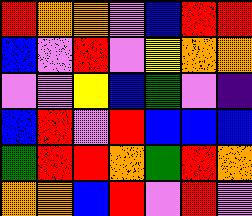[["red", "orange", "orange", "violet", "blue", "red", "red"], ["blue", "violet", "red", "violet", "yellow", "orange", "orange"], ["violet", "violet", "yellow", "blue", "green", "violet", "indigo"], ["blue", "red", "violet", "red", "blue", "blue", "blue"], ["green", "red", "red", "orange", "green", "red", "orange"], ["orange", "orange", "blue", "red", "violet", "red", "violet"]]